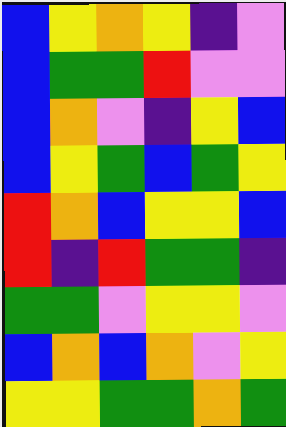[["blue", "yellow", "orange", "yellow", "indigo", "violet"], ["blue", "green", "green", "red", "violet", "violet"], ["blue", "orange", "violet", "indigo", "yellow", "blue"], ["blue", "yellow", "green", "blue", "green", "yellow"], ["red", "orange", "blue", "yellow", "yellow", "blue"], ["red", "indigo", "red", "green", "green", "indigo"], ["green", "green", "violet", "yellow", "yellow", "violet"], ["blue", "orange", "blue", "orange", "violet", "yellow"], ["yellow", "yellow", "green", "green", "orange", "green"]]